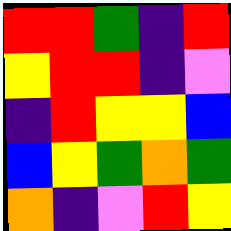[["red", "red", "green", "indigo", "red"], ["yellow", "red", "red", "indigo", "violet"], ["indigo", "red", "yellow", "yellow", "blue"], ["blue", "yellow", "green", "orange", "green"], ["orange", "indigo", "violet", "red", "yellow"]]